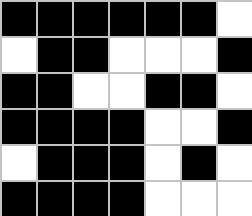[["black", "black", "black", "black", "black", "black", "white"], ["white", "black", "black", "white", "white", "white", "black"], ["black", "black", "white", "white", "black", "black", "white"], ["black", "black", "black", "black", "white", "white", "black"], ["white", "black", "black", "black", "white", "black", "white"], ["black", "black", "black", "black", "white", "white", "white"]]